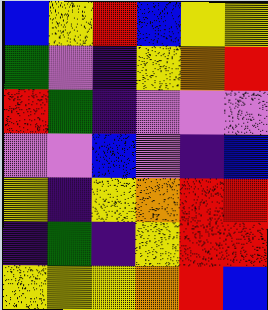[["blue", "yellow", "red", "blue", "yellow", "yellow"], ["green", "violet", "indigo", "yellow", "orange", "red"], ["red", "green", "indigo", "violet", "violet", "violet"], ["violet", "violet", "blue", "violet", "indigo", "blue"], ["yellow", "indigo", "yellow", "orange", "red", "red"], ["indigo", "green", "indigo", "yellow", "red", "red"], ["yellow", "yellow", "yellow", "orange", "red", "blue"]]